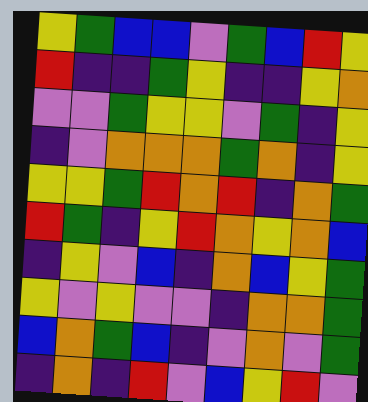[["yellow", "green", "blue", "blue", "violet", "green", "blue", "red", "yellow"], ["red", "indigo", "indigo", "green", "yellow", "indigo", "indigo", "yellow", "orange"], ["violet", "violet", "green", "yellow", "yellow", "violet", "green", "indigo", "yellow"], ["indigo", "violet", "orange", "orange", "orange", "green", "orange", "indigo", "yellow"], ["yellow", "yellow", "green", "red", "orange", "red", "indigo", "orange", "green"], ["red", "green", "indigo", "yellow", "red", "orange", "yellow", "orange", "blue"], ["indigo", "yellow", "violet", "blue", "indigo", "orange", "blue", "yellow", "green"], ["yellow", "violet", "yellow", "violet", "violet", "indigo", "orange", "orange", "green"], ["blue", "orange", "green", "blue", "indigo", "violet", "orange", "violet", "green"], ["indigo", "orange", "indigo", "red", "violet", "blue", "yellow", "red", "violet"]]